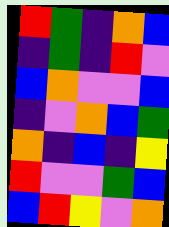[["red", "green", "indigo", "orange", "blue"], ["indigo", "green", "indigo", "red", "violet"], ["blue", "orange", "violet", "violet", "blue"], ["indigo", "violet", "orange", "blue", "green"], ["orange", "indigo", "blue", "indigo", "yellow"], ["red", "violet", "violet", "green", "blue"], ["blue", "red", "yellow", "violet", "orange"]]